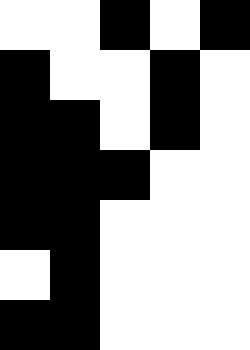[["white", "white", "black", "white", "black"], ["black", "white", "white", "black", "white"], ["black", "black", "white", "black", "white"], ["black", "black", "black", "white", "white"], ["black", "black", "white", "white", "white"], ["white", "black", "white", "white", "white"], ["black", "black", "white", "white", "white"]]